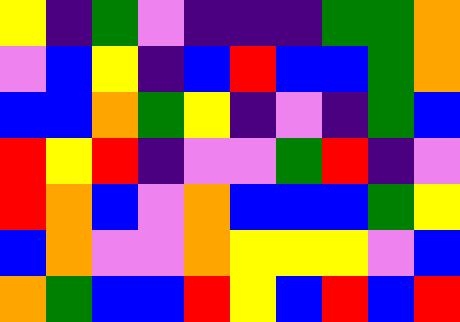[["yellow", "indigo", "green", "violet", "indigo", "indigo", "indigo", "green", "green", "orange"], ["violet", "blue", "yellow", "indigo", "blue", "red", "blue", "blue", "green", "orange"], ["blue", "blue", "orange", "green", "yellow", "indigo", "violet", "indigo", "green", "blue"], ["red", "yellow", "red", "indigo", "violet", "violet", "green", "red", "indigo", "violet"], ["red", "orange", "blue", "violet", "orange", "blue", "blue", "blue", "green", "yellow"], ["blue", "orange", "violet", "violet", "orange", "yellow", "yellow", "yellow", "violet", "blue"], ["orange", "green", "blue", "blue", "red", "yellow", "blue", "red", "blue", "red"]]